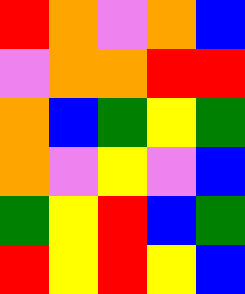[["red", "orange", "violet", "orange", "blue"], ["violet", "orange", "orange", "red", "red"], ["orange", "blue", "green", "yellow", "green"], ["orange", "violet", "yellow", "violet", "blue"], ["green", "yellow", "red", "blue", "green"], ["red", "yellow", "red", "yellow", "blue"]]